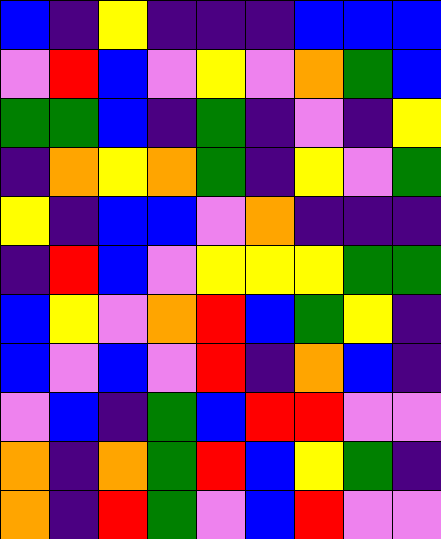[["blue", "indigo", "yellow", "indigo", "indigo", "indigo", "blue", "blue", "blue"], ["violet", "red", "blue", "violet", "yellow", "violet", "orange", "green", "blue"], ["green", "green", "blue", "indigo", "green", "indigo", "violet", "indigo", "yellow"], ["indigo", "orange", "yellow", "orange", "green", "indigo", "yellow", "violet", "green"], ["yellow", "indigo", "blue", "blue", "violet", "orange", "indigo", "indigo", "indigo"], ["indigo", "red", "blue", "violet", "yellow", "yellow", "yellow", "green", "green"], ["blue", "yellow", "violet", "orange", "red", "blue", "green", "yellow", "indigo"], ["blue", "violet", "blue", "violet", "red", "indigo", "orange", "blue", "indigo"], ["violet", "blue", "indigo", "green", "blue", "red", "red", "violet", "violet"], ["orange", "indigo", "orange", "green", "red", "blue", "yellow", "green", "indigo"], ["orange", "indigo", "red", "green", "violet", "blue", "red", "violet", "violet"]]